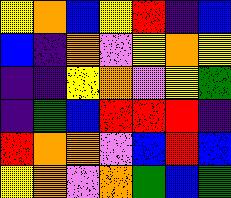[["yellow", "orange", "blue", "yellow", "red", "indigo", "blue"], ["blue", "indigo", "orange", "violet", "yellow", "orange", "yellow"], ["indigo", "indigo", "yellow", "orange", "violet", "yellow", "green"], ["indigo", "green", "blue", "red", "red", "red", "indigo"], ["red", "orange", "orange", "violet", "blue", "red", "blue"], ["yellow", "orange", "violet", "orange", "green", "blue", "green"]]